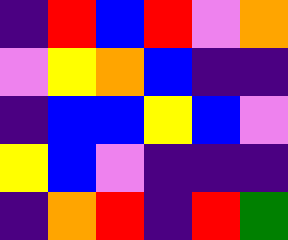[["indigo", "red", "blue", "red", "violet", "orange"], ["violet", "yellow", "orange", "blue", "indigo", "indigo"], ["indigo", "blue", "blue", "yellow", "blue", "violet"], ["yellow", "blue", "violet", "indigo", "indigo", "indigo"], ["indigo", "orange", "red", "indigo", "red", "green"]]